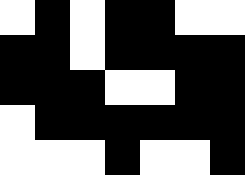[["white", "black", "white", "black", "black", "white", "white"], ["black", "black", "white", "black", "black", "black", "black"], ["black", "black", "black", "white", "white", "black", "black"], ["white", "black", "black", "black", "black", "black", "black"], ["white", "white", "white", "black", "white", "white", "black"]]